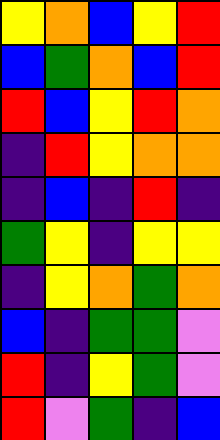[["yellow", "orange", "blue", "yellow", "red"], ["blue", "green", "orange", "blue", "red"], ["red", "blue", "yellow", "red", "orange"], ["indigo", "red", "yellow", "orange", "orange"], ["indigo", "blue", "indigo", "red", "indigo"], ["green", "yellow", "indigo", "yellow", "yellow"], ["indigo", "yellow", "orange", "green", "orange"], ["blue", "indigo", "green", "green", "violet"], ["red", "indigo", "yellow", "green", "violet"], ["red", "violet", "green", "indigo", "blue"]]